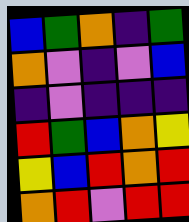[["blue", "green", "orange", "indigo", "green"], ["orange", "violet", "indigo", "violet", "blue"], ["indigo", "violet", "indigo", "indigo", "indigo"], ["red", "green", "blue", "orange", "yellow"], ["yellow", "blue", "red", "orange", "red"], ["orange", "red", "violet", "red", "red"]]